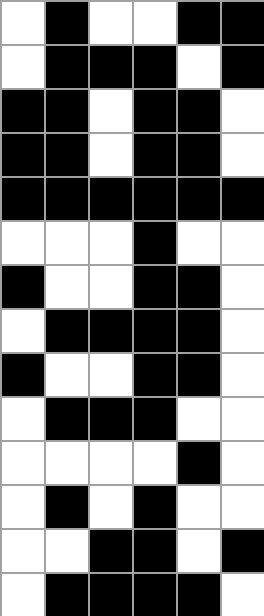[["white", "black", "white", "white", "black", "black"], ["white", "black", "black", "black", "white", "black"], ["black", "black", "white", "black", "black", "white"], ["black", "black", "white", "black", "black", "white"], ["black", "black", "black", "black", "black", "black"], ["white", "white", "white", "black", "white", "white"], ["black", "white", "white", "black", "black", "white"], ["white", "black", "black", "black", "black", "white"], ["black", "white", "white", "black", "black", "white"], ["white", "black", "black", "black", "white", "white"], ["white", "white", "white", "white", "black", "white"], ["white", "black", "white", "black", "white", "white"], ["white", "white", "black", "black", "white", "black"], ["white", "black", "black", "black", "black", "white"]]